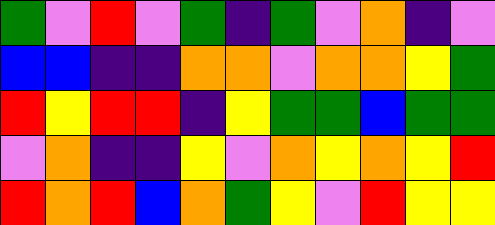[["green", "violet", "red", "violet", "green", "indigo", "green", "violet", "orange", "indigo", "violet"], ["blue", "blue", "indigo", "indigo", "orange", "orange", "violet", "orange", "orange", "yellow", "green"], ["red", "yellow", "red", "red", "indigo", "yellow", "green", "green", "blue", "green", "green"], ["violet", "orange", "indigo", "indigo", "yellow", "violet", "orange", "yellow", "orange", "yellow", "red"], ["red", "orange", "red", "blue", "orange", "green", "yellow", "violet", "red", "yellow", "yellow"]]